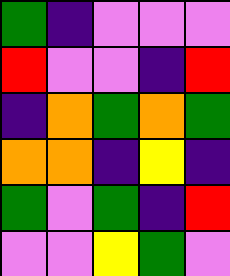[["green", "indigo", "violet", "violet", "violet"], ["red", "violet", "violet", "indigo", "red"], ["indigo", "orange", "green", "orange", "green"], ["orange", "orange", "indigo", "yellow", "indigo"], ["green", "violet", "green", "indigo", "red"], ["violet", "violet", "yellow", "green", "violet"]]